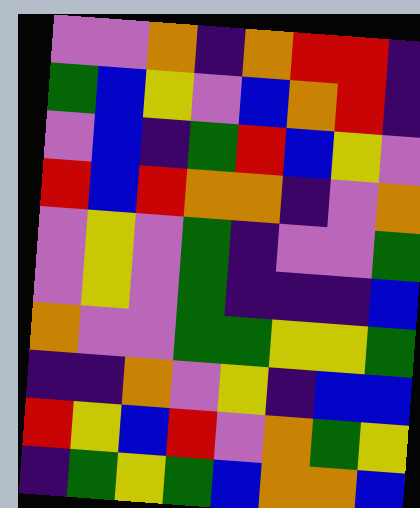[["violet", "violet", "orange", "indigo", "orange", "red", "red", "indigo"], ["green", "blue", "yellow", "violet", "blue", "orange", "red", "indigo"], ["violet", "blue", "indigo", "green", "red", "blue", "yellow", "violet"], ["red", "blue", "red", "orange", "orange", "indigo", "violet", "orange"], ["violet", "yellow", "violet", "green", "indigo", "violet", "violet", "green"], ["violet", "yellow", "violet", "green", "indigo", "indigo", "indigo", "blue"], ["orange", "violet", "violet", "green", "green", "yellow", "yellow", "green"], ["indigo", "indigo", "orange", "violet", "yellow", "indigo", "blue", "blue"], ["red", "yellow", "blue", "red", "violet", "orange", "green", "yellow"], ["indigo", "green", "yellow", "green", "blue", "orange", "orange", "blue"]]